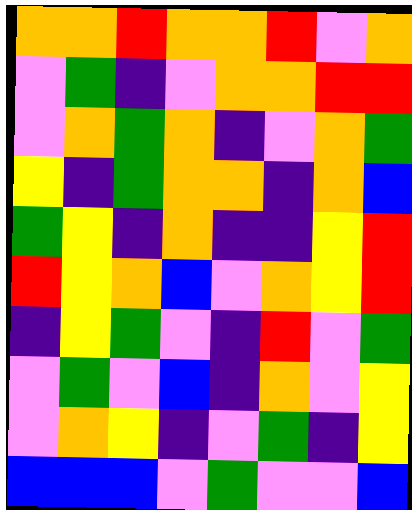[["orange", "orange", "red", "orange", "orange", "red", "violet", "orange"], ["violet", "green", "indigo", "violet", "orange", "orange", "red", "red"], ["violet", "orange", "green", "orange", "indigo", "violet", "orange", "green"], ["yellow", "indigo", "green", "orange", "orange", "indigo", "orange", "blue"], ["green", "yellow", "indigo", "orange", "indigo", "indigo", "yellow", "red"], ["red", "yellow", "orange", "blue", "violet", "orange", "yellow", "red"], ["indigo", "yellow", "green", "violet", "indigo", "red", "violet", "green"], ["violet", "green", "violet", "blue", "indigo", "orange", "violet", "yellow"], ["violet", "orange", "yellow", "indigo", "violet", "green", "indigo", "yellow"], ["blue", "blue", "blue", "violet", "green", "violet", "violet", "blue"]]